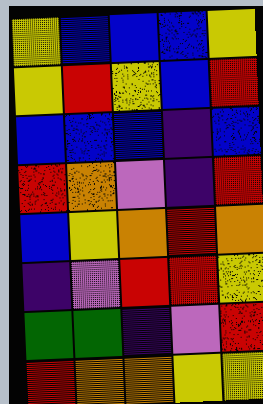[["yellow", "blue", "blue", "blue", "yellow"], ["yellow", "red", "yellow", "blue", "red"], ["blue", "blue", "blue", "indigo", "blue"], ["red", "orange", "violet", "indigo", "red"], ["blue", "yellow", "orange", "red", "orange"], ["indigo", "violet", "red", "red", "yellow"], ["green", "green", "indigo", "violet", "red"], ["red", "orange", "orange", "yellow", "yellow"]]